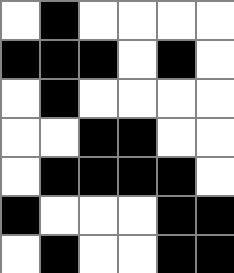[["white", "black", "white", "white", "white", "white"], ["black", "black", "black", "white", "black", "white"], ["white", "black", "white", "white", "white", "white"], ["white", "white", "black", "black", "white", "white"], ["white", "black", "black", "black", "black", "white"], ["black", "white", "white", "white", "black", "black"], ["white", "black", "white", "white", "black", "black"]]